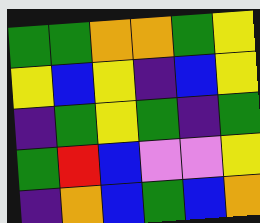[["green", "green", "orange", "orange", "green", "yellow"], ["yellow", "blue", "yellow", "indigo", "blue", "yellow"], ["indigo", "green", "yellow", "green", "indigo", "green"], ["green", "red", "blue", "violet", "violet", "yellow"], ["indigo", "orange", "blue", "green", "blue", "orange"]]